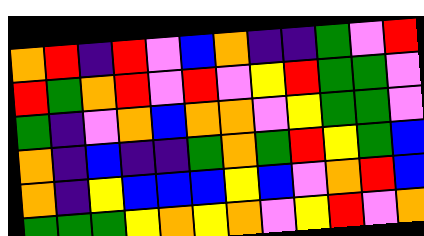[["orange", "red", "indigo", "red", "violet", "blue", "orange", "indigo", "indigo", "green", "violet", "red"], ["red", "green", "orange", "red", "violet", "red", "violet", "yellow", "red", "green", "green", "violet"], ["green", "indigo", "violet", "orange", "blue", "orange", "orange", "violet", "yellow", "green", "green", "violet"], ["orange", "indigo", "blue", "indigo", "indigo", "green", "orange", "green", "red", "yellow", "green", "blue"], ["orange", "indigo", "yellow", "blue", "blue", "blue", "yellow", "blue", "violet", "orange", "red", "blue"], ["green", "green", "green", "yellow", "orange", "yellow", "orange", "violet", "yellow", "red", "violet", "orange"]]